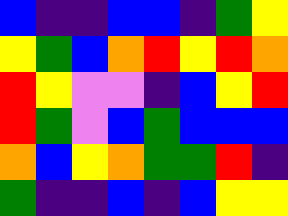[["blue", "indigo", "indigo", "blue", "blue", "indigo", "green", "yellow"], ["yellow", "green", "blue", "orange", "red", "yellow", "red", "orange"], ["red", "yellow", "violet", "violet", "indigo", "blue", "yellow", "red"], ["red", "green", "violet", "blue", "green", "blue", "blue", "blue"], ["orange", "blue", "yellow", "orange", "green", "green", "red", "indigo"], ["green", "indigo", "indigo", "blue", "indigo", "blue", "yellow", "yellow"]]